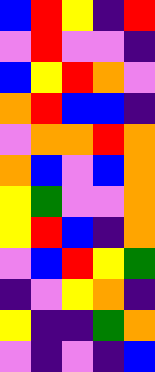[["blue", "red", "yellow", "indigo", "red"], ["violet", "red", "violet", "violet", "indigo"], ["blue", "yellow", "red", "orange", "violet"], ["orange", "red", "blue", "blue", "indigo"], ["violet", "orange", "orange", "red", "orange"], ["orange", "blue", "violet", "blue", "orange"], ["yellow", "green", "violet", "violet", "orange"], ["yellow", "red", "blue", "indigo", "orange"], ["violet", "blue", "red", "yellow", "green"], ["indigo", "violet", "yellow", "orange", "indigo"], ["yellow", "indigo", "indigo", "green", "orange"], ["violet", "indigo", "violet", "indigo", "blue"]]